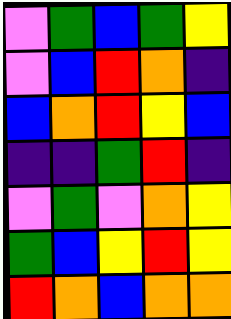[["violet", "green", "blue", "green", "yellow"], ["violet", "blue", "red", "orange", "indigo"], ["blue", "orange", "red", "yellow", "blue"], ["indigo", "indigo", "green", "red", "indigo"], ["violet", "green", "violet", "orange", "yellow"], ["green", "blue", "yellow", "red", "yellow"], ["red", "orange", "blue", "orange", "orange"]]